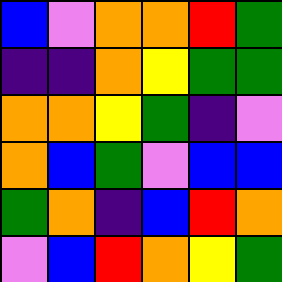[["blue", "violet", "orange", "orange", "red", "green"], ["indigo", "indigo", "orange", "yellow", "green", "green"], ["orange", "orange", "yellow", "green", "indigo", "violet"], ["orange", "blue", "green", "violet", "blue", "blue"], ["green", "orange", "indigo", "blue", "red", "orange"], ["violet", "blue", "red", "orange", "yellow", "green"]]